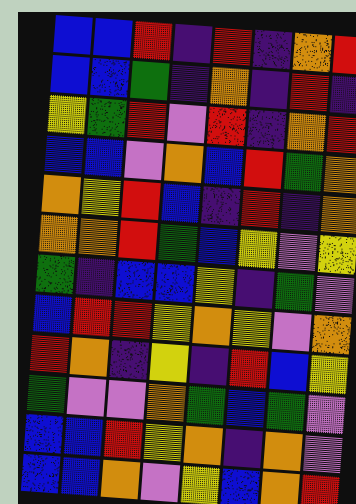[["blue", "blue", "red", "indigo", "red", "indigo", "orange", "red"], ["blue", "blue", "green", "indigo", "orange", "indigo", "red", "indigo"], ["yellow", "green", "red", "violet", "red", "indigo", "orange", "red"], ["blue", "blue", "violet", "orange", "blue", "red", "green", "orange"], ["orange", "yellow", "red", "blue", "indigo", "red", "indigo", "orange"], ["orange", "orange", "red", "green", "blue", "yellow", "violet", "yellow"], ["green", "indigo", "blue", "blue", "yellow", "indigo", "green", "violet"], ["blue", "red", "red", "yellow", "orange", "yellow", "violet", "orange"], ["red", "orange", "indigo", "yellow", "indigo", "red", "blue", "yellow"], ["green", "violet", "violet", "orange", "green", "blue", "green", "violet"], ["blue", "blue", "red", "yellow", "orange", "indigo", "orange", "violet"], ["blue", "blue", "orange", "violet", "yellow", "blue", "orange", "red"]]